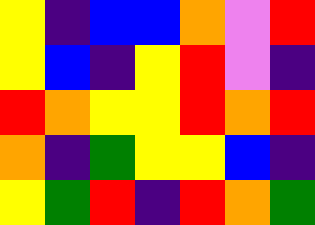[["yellow", "indigo", "blue", "blue", "orange", "violet", "red"], ["yellow", "blue", "indigo", "yellow", "red", "violet", "indigo"], ["red", "orange", "yellow", "yellow", "red", "orange", "red"], ["orange", "indigo", "green", "yellow", "yellow", "blue", "indigo"], ["yellow", "green", "red", "indigo", "red", "orange", "green"]]